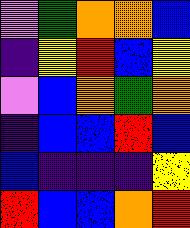[["violet", "green", "orange", "orange", "blue"], ["indigo", "yellow", "red", "blue", "yellow"], ["violet", "blue", "orange", "green", "orange"], ["indigo", "blue", "blue", "red", "blue"], ["blue", "indigo", "indigo", "indigo", "yellow"], ["red", "blue", "blue", "orange", "red"]]